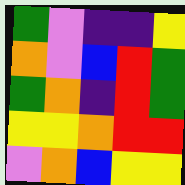[["green", "violet", "indigo", "indigo", "yellow"], ["orange", "violet", "blue", "red", "green"], ["green", "orange", "indigo", "red", "green"], ["yellow", "yellow", "orange", "red", "red"], ["violet", "orange", "blue", "yellow", "yellow"]]